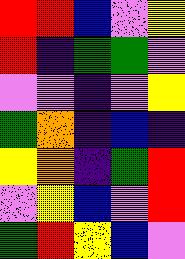[["red", "red", "blue", "violet", "yellow"], ["red", "indigo", "green", "green", "violet"], ["violet", "violet", "indigo", "violet", "yellow"], ["green", "orange", "indigo", "blue", "indigo"], ["yellow", "orange", "indigo", "green", "red"], ["violet", "yellow", "blue", "violet", "red"], ["green", "red", "yellow", "blue", "violet"]]